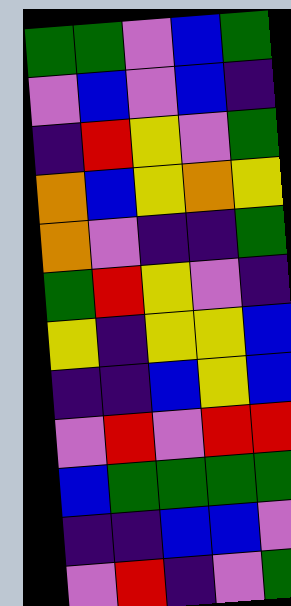[["green", "green", "violet", "blue", "green"], ["violet", "blue", "violet", "blue", "indigo"], ["indigo", "red", "yellow", "violet", "green"], ["orange", "blue", "yellow", "orange", "yellow"], ["orange", "violet", "indigo", "indigo", "green"], ["green", "red", "yellow", "violet", "indigo"], ["yellow", "indigo", "yellow", "yellow", "blue"], ["indigo", "indigo", "blue", "yellow", "blue"], ["violet", "red", "violet", "red", "red"], ["blue", "green", "green", "green", "green"], ["indigo", "indigo", "blue", "blue", "violet"], ["violet", "red", "indigo", "violet", "green"]]